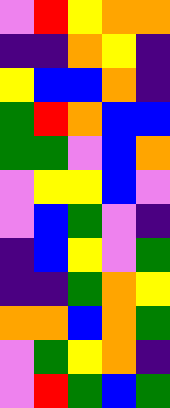[["violet", "red", "yellow", "orange", "orange"], ["indigo", "indigo", "orange", "yellow", "indigo"], ["yellow", "blue", "blue", "orange", "indigo"], ["green", "red", "orange", "blue", "blue"], ["green", "green", "violet", "blue", "orange"], ["violet", "yellow", "yellow", "blue", "violet"], ["violet", "blue", "green", "violet", "indigo"], ["indigo", "blue", "yellow", "violet", "green"], ["indigo", "indigo", "green", "orange", "yellow"], ["orange", "orange", "blue", "orange", "green"], ["violet", "green", "yellow", "orange", "indigo"], ["violet", "red", "green", "blue", "green"]]